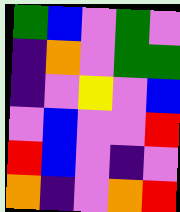[["green", "blue", "violet", "green", "violet"], ["indigo", "orange", "violet", "green", "green"], ["indigo", "violet", "yellow", "violet", "blue"], ["violet", "blue", "violet", "violet", "red"], ["red", "blue", "violet", "indigo", "violet"], ["orange", "indigo", "violet", "orange", "red"]]